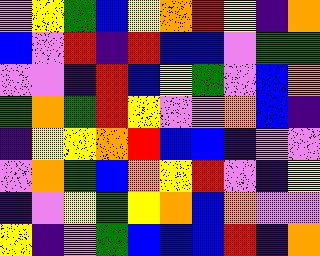[["violet", "yellow", "green", "blue", "yellow", "orange", "red", "yellow", "indigo", "orange"], ["blue", "violet", "red", "indigo", "red", "blue", "blue", "violet", "green", "green"], ["violet", "violet", "indigo", "red", "blue", "yellow", "green", "violet", "blue", "orange"], ["green", "orange", "green", "red", "yellow", "violet", "violet", "orange", "blue", "indigo"], ["indigo", "yellow", "yellow", "orange", "red", "blue", "blue", "indigo", "violet", "violet"], ["violet", "orange", "green", "blue", "orange", "yellow", "red", "violet", "indigo", "yellow"], ["indigo", "violet", "yellow", "green", "yellow", "orange", "blue", "orange", "violet", "violet"], ["yellow", "indigo", "violet", "green", "blue", "blue", "blue", "red", "indigo", "orange"]]